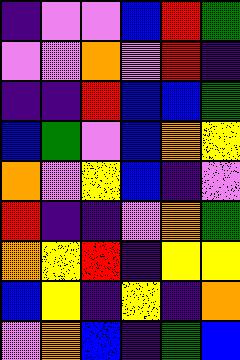[["indigo", "violet", "violet", "blue", "red", "green"], ["violet", "violet", "orange", "violet", "red", "indigo"], ["indigo", "indigo", "red", "blue", "blue", "green"], ["blue", "green", "violet", "blue", "orange", "yellow"], ["orange", "violet", "yellow", "blue", "indigo", "violet"], ["red", "indigo", "indigo", "violet", "orange", "green"], ["orange", "yellow", "red", "indigo", "yellow", "yellow"], ["blue", "yellow", "indigo", "yellow", "indigo", "orange"], ["violet", "orange", "blue", "indigo", "green", "blue"]]